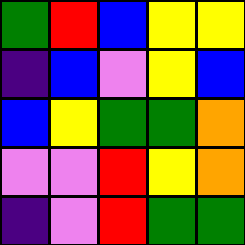[["green", "red", "blue", "yellow", "yellow"], ["indigo", "blue", "violet", "yellow", "blue"], ["blue", "yellow", "green", "green", "orange"], ["violet", "violet", "red", "yellow", "orange"], ["indigo", "violet", "red", "green", "green"]]